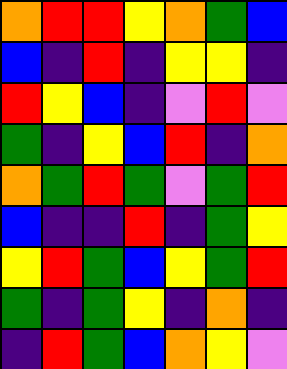[["orange", "red", "red", "yellow", "orange", "green", "blue"], ["blue", "indigo", "red", "indigo", "yellow", "yellow", "indigo"], ["red", "yellow", "blue", "indigo", "violet", "red", "violet"], ["green", "indigo", "yellow", "blue", "red", "indigo", "orange"], ["orange", "green", "red", "green", "violet", "green", "red"], ["blue", "indigo", "indigo", "red", "indigo", "green", "yellow"], ["yellow", "red", "green", "blue", "yellow", "green", "red"], ["green", "indigo", "green", "yellow", "indigo", "orange", "indigo"], ["indigo", "red", "green", "blue", "orange", "yellow", "violet"]]